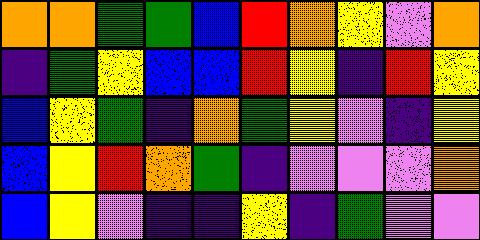[["orange", "orange", "green", "green", "blue", "red", "orange", "yellow", "violet", "orange"], ["indigo", "green", "yellow", "blue", "blue", "red", "yellow", "indigo", "red", "yellow"], ["blue", "yellow", "green", "indigo", "orange", "green", "yellow", "violet", "indigo", "yellow"], ["blue", "yellow", "red", "orange", "green", "indigo", "violet", "violet", "violet", "orange"], ["blue", "yellow", "violet", "indigo", "indigo", "yellow", "indigo", "green", "violet", "violet"]]